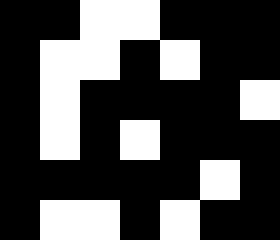[["black", "black", "white", "white", "black", "black", "black"], ["black", "white", "white", "black", "white", "black", "black"], ["black", "white", "black", "black", "black", "black", "white"], ["black", "white", "black", "white", "black", "black", "black"], ["black", "black", "black", "black", "black", "white", "black"], ["black", "white", "white", "black", "white", "black", "black"]]